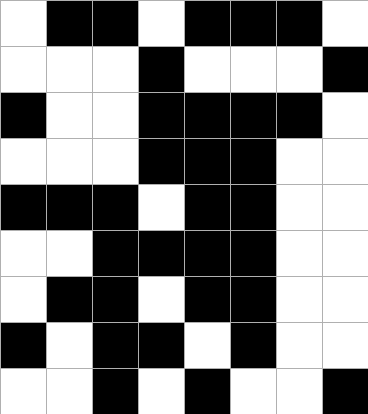[["white", "black", "black", "white", "black", "black", "black", "white"], ["white", "white", "white", "black", "white", "white", "white", "black"], ["black", "white", "white", "black", "black", "black", "black", "white"], ["white", "white", "white", "black", "black", "black", "white", "white"], ["black", "black", "black", "white", "black", "black", "white", "white"], ["white", "white", "black", "black", "black", "black", "white", "white"], ["white", "black", "black", "white", "black", "black", "white", "white"], ["black", "white", "black", "black", "white", "black", "white", "white"], ["white", "white", "black", "white", "black", "white", "white", "black"]]